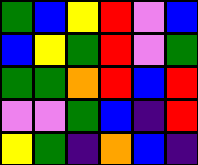[["green", "blue", "yellow", "red", "violet", "blue"], ["blue", "yellow", "green", "red", "violet", "green"], ["green", "green", "orange", "red", "blue", "red"], ["violet", "violet", "green", "blue", "indigo", "red"], ["yellow", "green", "indigo", "orange", "blue", "indigo"]]